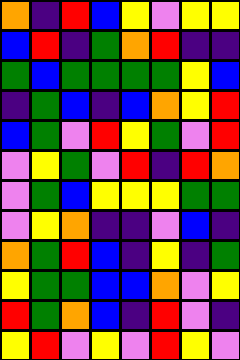[["orange", "indigo", "red", "blue", "yellow", "violet", "yellow", "yellow"], ["blue", "red", "indigo", "green", "orange", "red", "indigo", "indigo"], ["green", "blue", "green", "green", "green", "green", "yellow", "blue"], ["indigo", "green", "blue", "indigo", "blue", "orange", "yellow", "red"], ["blue", "green", "violet", "red", "yellow", "green", "violet", "red"], ["violet", "yellow", "green", "violet", "red", "indigo", "red", "orange"], ["violet", "green", "blue", "yellow", "yellow", "yellow", "green", "green"], ["violet", "yellow", "orange", "indigo", "indigo", "violet", "blue", "indigo"], ["orange", "green", "red", "blue", "indigo", "yellow", "indigo", "green"], ["yellow", "green", "green", "blue", "blue", "orange", "violet", "yellow"], ["red", "green", "orange", "blue", "indigo", "red", "violet", "indigo"], ["yellow", "red", "violet", "yellow", "violet", "red", "yellow", "violet"]]